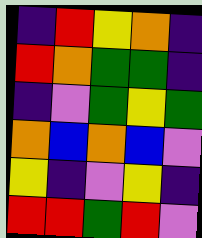[["indigo", "red", "yellow", "orange", "indigo"], ["red", "orange", "green", "green", "indigo"], ["indigo", "violet", "green", "yellow", "green"], ["orange", "blue", "orange", "blue", "violet"], ["yellow", "indigo", "violet", "yellow", "indigo"], ["red", "red", "green", "red", "violet"]]